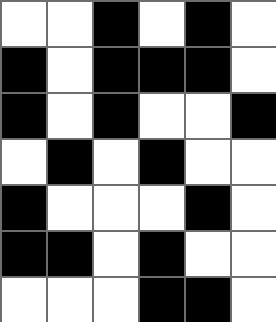[["white", "white", "black", "white", "black", "white"], ["black", "white", "black", "black", "black", "white"], ["black", "white", "black", "white", "white", "black"], ["white", "black", "white", "black", "white", "white"], ["black", "white", "white", "white", "black", "white"], ["black", "black", "white", "black", "white", "white"], ["white", "white", "white", "black", "black", "white"]]